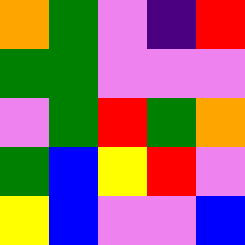[["orange", "green", "violet", "indigo", "red"], ["green", "green", "violet", "violet", "violet"], ["violet", "green", "red", "green", "orange"], ["green", "blue", "yellow", "red", "violet"], ["yellow", "blue", "violet", "violet", "blue"]]